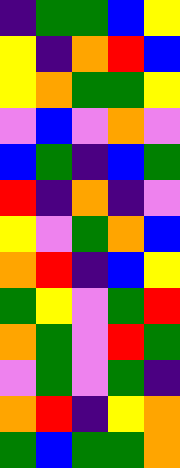[["indigo", "green", "green", "blue", "yellow"], ["yellow", "indigo", "orange", "red", "blue"], ["yellow", "orange", "green", "green", "yellow"], ["violet", "blue", "violet", "orange", "violet"], ["blue", "green", "indigo", "blue", "green"], ["red", "indigo", "orange", "indigo", "violet"], ["yellow", "violet", "green", "orange", "blue"], ["orange", "red", "indigo", "blue", "yellow"], ["green", "yellow", "violet", "green", "red"], ["orange", "green", "violet", "red", "green"], ["violet", "green", "violet", "green", "indigo"], ["orange", "red", "indigo", "yellow", "orange"], ["green", "blue", "green", "green", "orange"]]